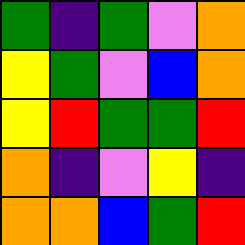[["green", "indigo", "green", "violet", "orange"], ["yellow", "green", "violet", "blue", "orange"], ["yellow", "red", "green", "green", "red"], ["orange", "indigo", "violet", "yellow", "indigo"], ["orange", "orange", "blue", "green", "red"]]